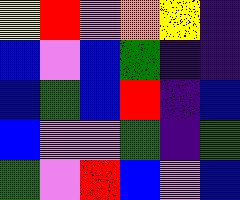[["yellow", "red", "violet", "orange", "yellow", "indigo"], ["blue", "violet", "blue", "green", "indigo", "indigo"], ["blue", "green", "blue", "red", "indigo", "blue"], ["blue", "violet", "violet", "green", "indigo", "green"], ["green", "violet", "red", "blue", "violet", "blue"]]